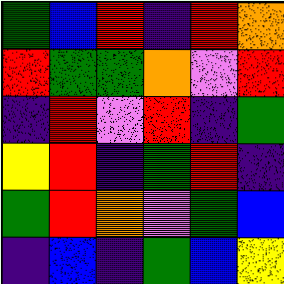[["green", "blue", "red", "indigo", "red", "orange"], ["red", "green", "green", "orange", "violet", "red"], ["indigo", "red", "violet", "red", "indigo", "green"], ["yellow", "red", "indigo", "green", "red", "indigo"], ["green", "red", "orange", "violet", "green", "blue"], ["indigo", "blue", "indigo", "green", "blue", "yellow"]]